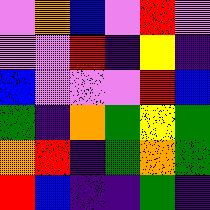[["violet", "orange", "blue", "violet", "red", "violet"], ["violet", "violet", "red", "indigo", "yellow", "indigo"], ["blue", "violet", "violet", "violet", "red", "blue"], ["green", "indigo", "orange", "green", "yellow", "green"], ["orange", "red", "indigo", "green", "orange", "green"], ["red", "blue", "indigo", "indigo", "green", "indigo"]]